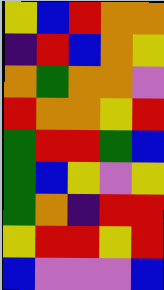[["yellow", "blue", "red", "orange", "orange"], ["indigo", "red", "blue", "orange", "yellow"], ["orange", "green", "orange", "orange", "violet"], ["red", "orange", "orange", "yellow", "red"], ["green", "red", "red", "green", "blue"], ["green", "blue", "yellow", "violet", "yellow"], ["green", "orange", "indigo", "red", "red"], ["yellow", "red", "red", "yellow", "red"], ["blue", "violet", "violet", "violet", "blue"]]